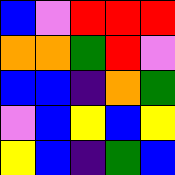[["blue", "violet", "red", "red", "red"], ["orange", "orange", "green", "red", "violet"], ["blue", "blue", "indigo", "orange", "green"], ["violet", "blue", "yellow", "blue", "yellow"], ["yellow", "blue", "indigo", "green", "blue"]]